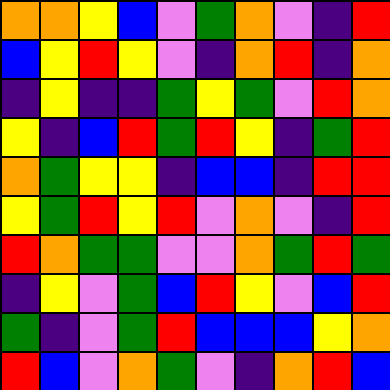[["orange", "orange", "yellow", "blue", "violet", "green", "orange", "violet", "indigo", "red"], ["blue", "yellow", "red", "yellow", "violet", "indigo", "orange", "red", "indigo", "orange"], ["indigo", "yellow", "indigo", "indigo", "green", "yellow", "green", "violet", "red", "orange"], ["yellow", "indigo", "blue", "red", "green", "red", "yellow", "indigo", "green", "red"], ["orange", "green", "yellow", "yellow", "indigo", "blue", "blue", "indigo", "red", "red"], ["yellow", "green", "red", "yellow", "red", "violet", "orange", "violet", "indigo", "red"], ["red", "orange", "green", "green", "violet", "violet", "orange", "green", "red", "green"], ["indigo", "yellow", "violet", "green", "blue", "red", "yellow", "violet", "blue", "red"], ["green", "indigo", "violet", "green", "red", "blue", "blue", "blue", "yellow", "orange"], ["red", "blue", "violet", "orange", "green", "violet", "indigo", "orange", "red", "blue"]]